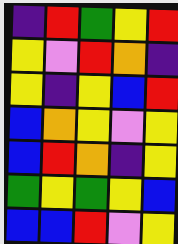[["indigo", "red", "green", "yellow", "red"], ["yellow", "violet", "red", "orange", "indigo"], ["yellow", "indigo", "yellow", "blue", "red"], ["blue", "orange", "yellow", "violet", "yellow"], ["blue", "red", "orange", "indigo", "yellow"], ["green", "yellow", "green", "yellow", "blue"], ["blue", "blue", "red", "violet", "yellow"]]